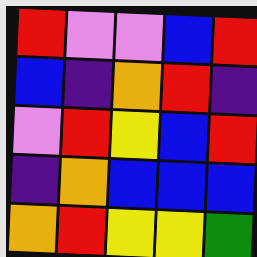[["red", "violet", "violet", "blue", "red"], ["blue", "indigo", "orange", "red", "indigo"], ["violet", "red", "yellow", "blue", "red"], ["indigo", "orange", "blue", "blue", "blue"], ["orange", "red", "yellow", "yellow", "green"]]